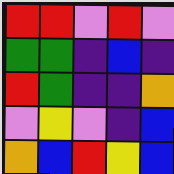[["red", "red", "violet", "red", "violet"], ["green", "green", "indigo", "blue", "indigo"], ["red", "green", "indigo", "indigo", "orange"], ["violet", "yellow", "violet", "indigo", "blue"], ["orange", "blue", "red", "yellow", "blue"]]